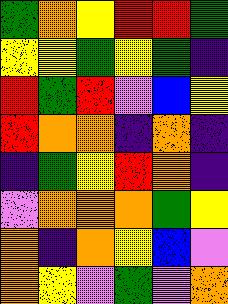[["green", "orange", "yellow", "red", "red", "green"], ["yellow", "yellow", "green", "yellow", "green", "indigo"], ["red", "green", "red", "violet", "blue", "yellow"], ["red", "orange", "orange", "indigo", "orange", "indigo"], ["indigo", "green", "yellow", "red", "orange", "indigo"], ["violet", "orange", "orange", "orange", "green", "yellow"], ["orange", "indigo", "orange", "yellow", "blue", "violet"], ["orange", "yellow", "violet", "green", "violet", "orange"]]